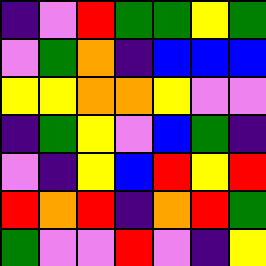[["indigo", "violet", "red", "green", "green", "yellow", "green"], ["violet", "green", "orange", "indigo", "blue", "blue", "blue"], ["yellow", "yellow", "orange", "orange", "yellow", "violet", "violet"], ["indigo", "green", "yellow", "violet", "blue", "green", "indigo"], ["violet", "indigo", "yellow", "blue", "red", "yellow", "red"], ["red", "orange", "red", "indigo", "orange", "red", "green"], ["green", "violet", "violet", "red", "violet", "indigo", "yellow"]]